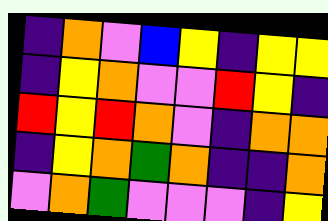[["indigo", "orange", "violet", "blue", "yellow", "indigo", "yellow", "yellow"], ["indigo", "yellow", "orange", "violet", "violet", "red", "yellow", "indigo"], ["red", "yellow", "red", "orange", "violet", "indigo", "orange", "orange"], ["indigo", "yellow", "orange", "green", "orange", "indigo", "indigo", "orange"], ["violet", "orange", "green", "violet", "violet", "violet", "indigo", "yellow"]]